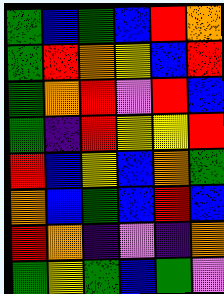[["green", "blue", "green", "blue", "red", "orange"], ["green", "red", "orange", "yellow", "blue", "red"], ["green", "orange", "red", "violet", "red", "blue"], ["green", "indigo", "red", "yellow", "yellow", "red"], ["red", "blue", "yellow", "blue", "orange", "green"], ["orange", "blue", "green", "blue", "red", "blue"], ["red", "orange", "indigo", "violet", "indigo", "orange"], ["green", "yellow", "green", "blue", "green", "violet"]]